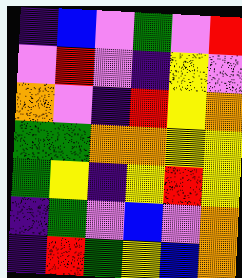[["indigo", "blue", "violet", "green", "violet", "red"], ["violet", "red", "violet", "indigo", "yellow", "violet"], ["orange", "violet", "indigo", "red", "yellow", "orange"], ["green", "green", "orange", "orange", "yellow", "yellow"], ["green", "yellow", "indigo", "yellow", "red", "yellow"], ["indigo", "green", "violet", "blue", "violet", "orange"], ["indigo", "red", "green", "yellow", "blue", "orange"]]